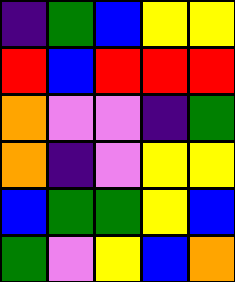[["indigo", "green", "blue", "yellow", "yellow"], ["red", "blue", "red", "red", "red"], ["orange", "violet", "violet", "indigo", "green"], ["orange", "indigo", "violet", "yellow", "yellow"], ["blue", "green", "green", "yellow", "blue"], ["green", "violet", "yellow", "blue", "orange"]]